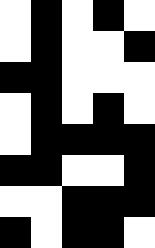[["white", "black", "white", "black", "white"], ["white", "black", "white", "white", "black"], ["black", "black", "white", "white", "white"], ["white", "black", "white", "black", "white"], ["white", "black", "black", "black", "black"], ["black", "black", "white", "white", "black"], ["white", "white", "black", "black", "black"], ["black", "white", "black", "black", "white"]]